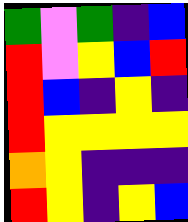[["green", "violet", "green", "indigo", "blue"], ["red", "violet", "yellow", "blue", "red"], ["red", "blue", "indigo", "yellow", "indigo"], ["red", "yellow", "yellow", "yellow", "yellow"], ["orange", "yellow", "indigo", "indigo", "indigo"], ["red", "yellow", "indigo", "yellow", "blue"]]